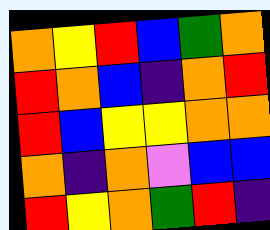[["orange", "yellow", "red", "blue", "green", "orange"], ["red", "orange", "blue", "indigo", "orange", "red"], ["red", "blue", "yellow", "yellow", "orange", "orange"], ["orange", "indigo", "orange", "violet", "blue", "blue"], ["red", "yellow", "orange", "green", "red", "indigo"]]